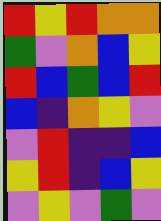[["red", "yellow", "red", "orange", "orange"], ["green", "violet", "orange", "blue", "yellow"], ["red", "blue", "green", "blue", "red"], ["blue", "indigo", "orange", "yellow", "violet"], ["violet", "red", "indigo", "indigo", "blue"], ["yellow", "red", "indigo", "blue", "yellow"], ["violet", "yellow", "violet", "green", "violet"]]